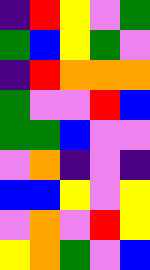[["indigo", "red", "yellow", "violet", "green"], ["green", "blue", "yellow", "green", "violet"], ["indigo", "red", "orange", "orange", "orange"], ["green", "violet", "violet", "red", "blue"], ["green", "green", "blue", "violet", "violet"], ["violet", "orange", "indigo", "violet", "indigo"], ["blue", "blue", "yellow", "violet", "yellow"], ["violet", "orange", "violet", "red", "yellow"], ["yellow", "orange", "green", "violet", "blue"]]